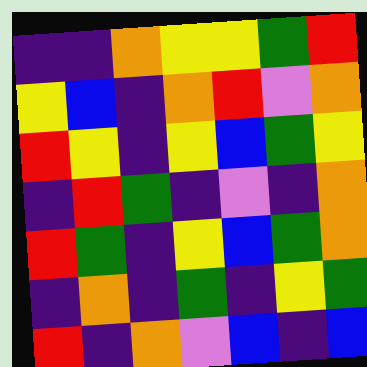[["indigo", "indigo", "orange", "yellow", "yellow", "green", "red"], ["yellow", "blue", "indigo", "orange", "red", "violet", "orange"], ["red", "yellow", "indigo", "yellow", "blue", "green", "yellow"], ["indigo", "red", "green", "indigo", "violet", "indigo", "orange"], ["red", "green", "indigo", "yellow", "blue", "green", "orange"], ["indigo", "orange", "indigo", "green", "indigo", "yellow", "green"], ["red", "indigo", "orange", "violet", "blue", "indigo", "blue"]]